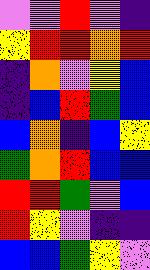[["violet", "violet", "red", "violet", "indigo"], ["yellow", "red", "red", "orange", "red"], ["indigo", "orange", "violet", "yellow", "blue"], ["indigo", "blue", "red", "green", "blue"], ["blue", "orange", "indigo", "blue", "yellow"], ["green", "orange", "red", "blue", "blue"], ["red", "red", "green", "violet", "blue"], ["red", "yellow", "violet", "indigo", "indigo"], ["blue", "blue", "green", "yellow", "violet"]]